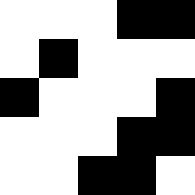[["white", "white", "white", "black", "black"], ["white", "black", "white", "white", "white"], ["black", "white", "white", "white", "black"], ["white", "white", "white", "black", "black"], ["white", "white", "black", "black", "white"]]